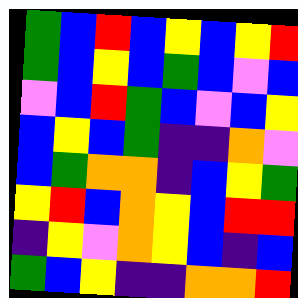[["green", "blue", "red", "blue", "yellow", "blue", "yellow", "red"], ["green", "blue", "yellow", "blue", "green", "blue", "violet", "blue"], ["violet", "blue", "red", "green", "blue", "violet", "blue", "yellow"], ["blue", "yellow", "blue", "green", "indigo", "indigo", "orange", "violet"], ["blue", "green", "orange", "orange", "indigo", "blue", "yellow", "green"], ["yellow", "red", "blue", "orange", "yellow", "blue", "red", "red"], ["indigo", "yellow", "violet", "orange", "yellow", "blue", "indigo", "blue"], ["green", "blue", "yellow", "indigo", "indigo", "orange", "orange", "red"]]